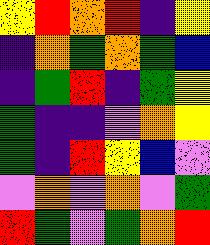[["yellow", "red", "orange", "red", "indigo", "yellow"], ["indigo", "orange", "green", "orange", "green", "blue"], ["indigo", "green", "red", "indigo", "green", "yellow"], ["green", "indigo", "indigo", "violet", "orange", "yellow"], ["green", "indigo", "red", "yellow", "blue", "violet"], ["violet", "orange", "violet", "orange", "violet", "green"], ["red", "green", "violet", "green", "orange", "red"]]